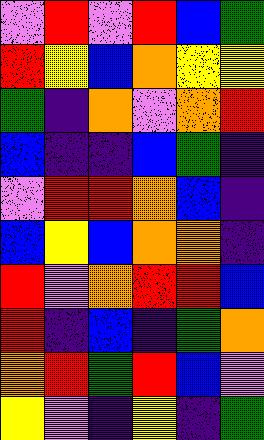[["violet", "red", "violet", "red", "blue", "green"], ["red", "yellow", "blue", "orange", "yellow", "yellow"], ["green", "indigo", "orange", "violet", "orange", "red"], ["blue", "indigo", "indigo", "blue", "green", "indigo"], ["violet", "red", "red", "orange", "blue", "indigo"], ["blue", "yellow", "blue", "orange", "orange", "indigo"], ["red", "violet", "orange", "red", "red", "blue"], ["red", "indigo", "blue", "indigo", "green", "orange"], ["orange", "red", "green", "red", "blue", "violet"], ["yellow", "violet", "indigo", "yellow", "indigo", "green"]]